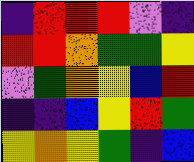[["indigo", "red", "red", "red", "violet", "indigo"], ["red", "red", "orange", "green", "green", "yellow"], ["violet", "green", "orange", "yellow", "blue", "red"], ["indigo", "indigo", "blue", "yellow", "red", "green"], ["yellow", "orange", "yellow", "green", "indigo", "blue"]]